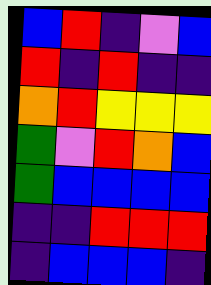[["blue", "red", "indigo", "violet", "blue"], ["red", "indigo", "red", "indigo", "indigo"], ["orange", "red", "yellow", "yellow", "yellow"], ["green", "violet", "red", "orange", "blue"], ["green", "blue", "blue", "blue", "blue"], ["indigo", "indigo", "red", "red", "red"], ["indigo", "blue", "blue", "blue", "indigo"]]